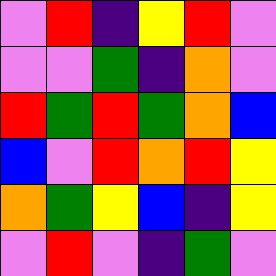[["violet", "red", "indigo", "yellow", "red", "violet"], ["violet", "violet", "green", "indigo", "orange", "violet"], ["red", "green", "red", "green", "orange", "blue"], ["blue", "violet", "red", "orange", "red", "yellow"], ["orange", "green", "yellow", "blue", "indigo", "yellow"], ["violet", "red", "violet", "indigo", "green", "violet"]]